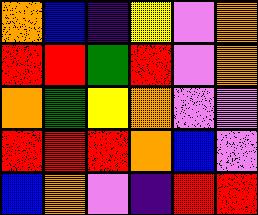[["orange", "blue", "indigo", "yellow", "violet", "orange"], ["red", "red", "green", "red", "violet", "orange"], ["orange", "green", "yellow", "orange", "violet", "violet"], ["red", "red", "red", "orange", "blue", "violet"], ["blue", "orange", "violet", "indigo", "red", "red"]]